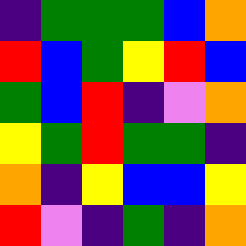[["indigo", "green", "green", "green", "blue", "orange"], ["red", "blue", "green", "yellow", "red", "blue"], ["green", "blue", "red", "indigo", "violet", "orange"], ["yellow", "green", "red", "green", "green", "indigo"], ["orange", "indigo", "yellow", "blue", "blue", "yellow"], ["red", "violet", "indigo", "green", "indigo", "orange"]]